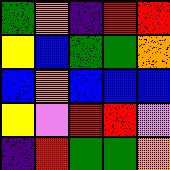[["green", "orange", "indigo", "red", "red"], ["yellow", "blue", "green", "green", "orange"], ["blue", "orange", "blue", "blue", "blue"], ["yellow", "violet", "red", "red", "violet"], ["indigo", "red", "green", "green", "orange"]]